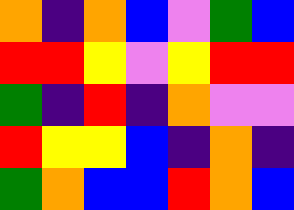[["orange", "indigo", "orange", "blue", "violet", "green", "blue"], ["red", "red", "yellow", "violet", "yellow", "red", "red"], ["green", "indigo", "red", "indigo", "orange", "violet", "violet"], ["red", "yellow", "yellow", "blue", "indigo", "orange", "indigo"], ["green", "orange", "blue", "blue", "red", "orange", "blue"]]